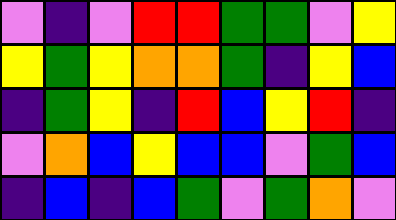[["violet", "indigo", "violet", "red", "red", "green", "green", "violet", "yellow"], ["yellow", "green", "yellow", "orange", "orange", "green", "indigo", "yellow", "blue"], ["indigo", "green", "yellow", "indigo", "red", "blue", "yellow", "red", "indigo"], ["violet", "orange", "blue", "yellow", "blue", "blue", "violet", "green", "blue"], ["indigo", "blue", "indigo", "blue", "green", "violet", "green", "orange", "violet"]]